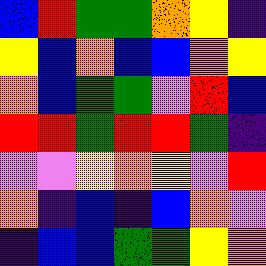[["blue", "red", "green", "green", "orange", "yellow", "indigo"], ["yellow", "blue", "orange", "blue", "blue", "orange", "yellow"], ["orange", "blue", "green", "green", "violet", "red", "blue"], ["red", "red", "green", "red", "red", "green", "indigo"], ["violet", "violet", "yellow", "orange", "yellow", "violet", "red"], ["orange", "indigo", "blue", "indigo", "blue", "orange", "violet"], ["indigo", "blue", "blue", "green", "green", "yellow", "orange"]]